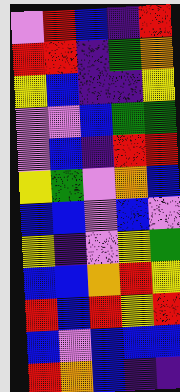[["violet", "red", "blue", "indigo", "red"], ["red", "red", "indigo", "green", "orange"], ["yellow", "blue", "indigo", "indigo", "yellow"], ["violet", "violet", "blue", "green", "green"], ["violet", "blue", "indigo", "red", "red"], ["yellow", "green", "violet", "orange", "blue"], ["blue", "blue", "violet", "blue", "violet"], ["yellow", "indigo", "violet", "yellow", "green"], ["blue", "blue", "orange", "red", "yellow"], ["red", "blue", "red", "yellow", "red"], ["blue", "violet", "blue", "blue", "blue"], ["red", "orange", "blue", "indigo", "indigo"]]